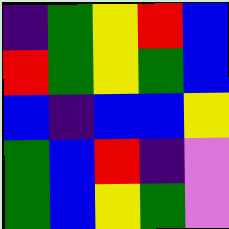[["indigo", "green", "yellow", "red", "blue"], ["red", "green", "yellow", "green", "blue"], ["blue", "indigo", "blue", "blue", "yellow"], ["green", "blue", "red", "indigo", "violet"], ["green", "blue", "yellow", "green", "violet"]]